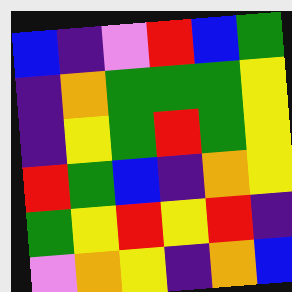[["blue", "indigo", "violet", "red", "blue", "green"], ["indigo", "orange", "green", "green", "green", "yellow"], ["indigo", "yellow", "green", "red", "green", "yellow"], ["red", "green", "blue", "indigo", "orange", "yellow"], ["green", "yellow", "red", "yellow", "red", "indigo"], ["violet", "orange", "yellow", "indigo", "orange", "blue"]]